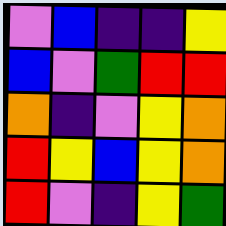[["violet", "blue", "indigo", "indigo", "yellow"], ["blue", "violet", "green", "red", "red"], ["orange", "indigo", "violet", "yellow", "orange"], ["red", "yellow", "blue", "yellow", "orange"], ["red", "violet", "indigo", "yellow", "green"]]